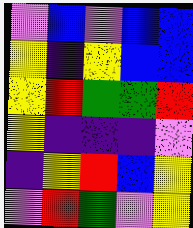[["violet", "blue", "violet", "blue", "blue"], ["yellow", "indigo", "yellow", "blue", "blue"], ["yellow", "red", "green", "green", "red"], ["yellow", "indigo", "indigo", "indigo", "violet"], ["indigo", "yellow", "red", "blue", "yellow"], ["violet", "red", "green", "violet", "yellow"]]